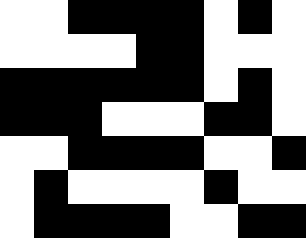[["white", "white", "black", "black", "black", "black", "white", "black", "white"], ["white", "white", "white", "white", "black", "black", "white", "white", "white"], ["black", "black", "black", "black", "black", "black", "white", "black", "white"], ["black", "black", "black", "white", "white", "white", "black", "black", "white"], ["white", "white", "black", "black", "black", "black", "white", "white", "black"], ["white", "black", "white", "white", "white", "white", "black", "white", "white"], ["white", "black", "black", "black", "black", "white", "white", "black", "black"]]